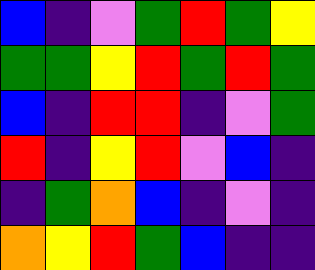[["blue", "indigo", "violet", "green", "red", "green", "yellow"], ["green", "green", "yellow", "red", "green", "red", "green"], ["blue", "indigo", "red", "red", "indigo", "violet", "green"], ["red", "indigo", "yellow", "red", "violet", "blue", "indigo"], ["indigo", "green", "orange", "blue", "indigo", "violet", "indigo"], ["orange", "yellow", "red", "green", "blue", "indigo", "indigo"]]